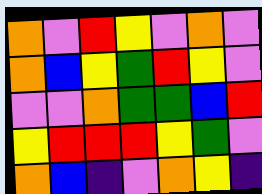[["orange", "violet", "red", "yellow", "violet", "orange", "violet"], ["orange", "blue", "yellow", "green", "red", "yellow", "violet"], ["violet", "violet", "orange", "green", "green", "blue", "red"], ["yellow", "red", "red", "red", "yellow", "green", "violet"], ["orange", "blue", "indigo", "violet", "orange", "yellow", "indigo"]]